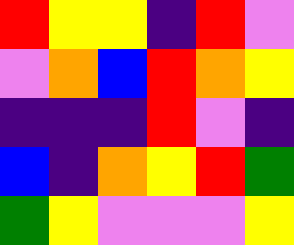[["red", "yellow", "yellow", "indigo", "red", "violet"], ["violet", "orange", "blue", "red", "orange", "yellow"], ["indigo", "indigo", "indigo", "red", "violet", "indigo"], ["blue", "indigo", "orange", "yellow", "red", "green"], ["green", "yellow", "violet", "violet", "violet", "yellow"]]